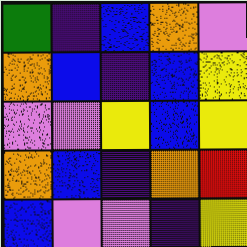[["green", "indigo", "blue", "orange", "violet"], ["orange", "blue", "indigo", "blue", "yellow"], ["violet", "violet", "yellow", "blue", "yellow"], ["orange", "blue", "indigo", "orange", "red"], ["blue", "violet", "violet", "indigo", "yellow"]]